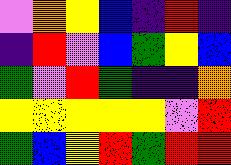[["violet", "orange", "yellow", "blue", "indigo", "red", "indigo"], ["indigo", "red", "violet", "blue", "green", "yellow", "blue"], ["green", "violet", "red", "green", "indigo", "indigo", "orange"], ["yellow", "yellow", "yellow", "yellow", "yellow", "violet", "red"], ["green", "blue", "yellow", "red", "green", "red", "red"]]